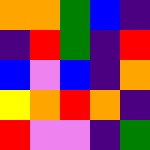[["orange", "orange", "green", "blue", "indigo"], ["indigo", "red", "green", "indigo", "red"], ["blue", "violet", "blue", "indigo", "orange"], ["yellow", "orange", "red", "orange", "indigo"], ["red", "violet", "violet", "indigo", "green"]]